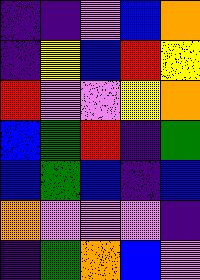[["indigo", "indigo", "violet", "blue", "orange"], ["indigo", "yellow", "blue", "red", "yellow"], ["red", "violet", "violet", "yellow", "orange"], ["blue", "green", "red", "indigo", "green"], ["blue", "green", "blue", "indigo", "blue"], ["orange", "violet", "violet", "violet", "indigo"], ["indigo", "green", "orange", "blue", "violet"]]